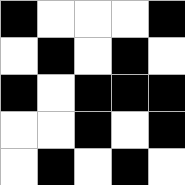[["black", "white", "white", "white", "black"], ["white", "black", "white", "black", "white"], ["black", "white", "black", "black", "black"], ["white", "white", "black", "white", "black"], ["white", "black", "white", "black", "white"]]